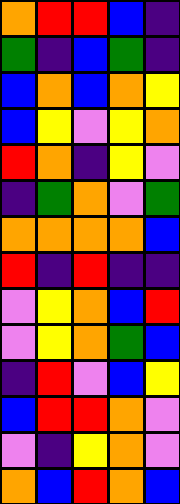[["orange", "red", "red", "blue", "indigo"], ["green", "indigo", "blue", "green", "indigo"], ["blue", "orange", "blue", "orange", "yellow"], ["blue", "yellow", "violet", "yellow", "orange"], ["red", "orange", "indigo", "yellow", "violet"], ["indigo", "green", "orange", "violet", "green"], ["orange", "orange", "orange", "orange", "blue"], ["red", "indigo", "red", "indigo", "indigo"], ["violet", "yellow", "orange", "blue", "red"], ["violet", "yellow", "orange", "green", "blue"], ["indigo", "red", "violet", "blue", "yellow"], ["blue", "red", "red", "orange", "violet"], ["violet", "indigo", "yellow", "orange", "violet"], ["orange", "blue", "red", "orange", "blue"]]